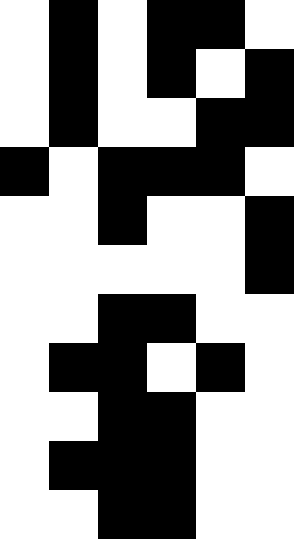[["white", "black", "white", "black", "black", "white"], ["white", "black", "white", "black", "white", "black"], ["white", "black", "white", "white", "black", "black"], ["black", "white", "black", "black", "black", "white"], ["white", "white", "black", "white", "white", "black"], ["white", "white", "white", "white", "white", "black"], ["white", "white", "black", "black", "white", "white"], ["white", "black", "black", "white", "black", "white"], ["white", "white", "black", "black", "white", "white"], ["white", "black", "black", "black", "white", "white"], ["white", "white", "black", "black", "white", "white"]]